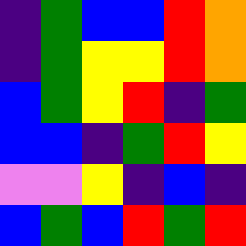[["indigo", "green", "blue", "blue", "red", "orange"], ["indigo", "green", "yellow", "yellow", "red", "orange"], ["blue", "green", "yellow", "red", "indigo", "green"], ["blue", "blue", "indigo", "green", "red", "yellow"], ["violet", "violet", "yellow", "indigo", "blue", "indigo"], ["blue", "green", "blue", "red", "green", "red"]]